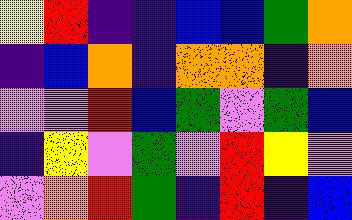[["yellow", "red", "indigo", "indigo", "blue", "blue", "green", "orange"], ["indigo", "blue", "orange", "indigo", "orange", "orange", "indigo", "orange"], ["violet", "violet", "red", "blue", "green", "violet", "green", "blue"], ["indigo", "yellow", "violet", "green", "violet", "red", "yellow", "violet"], ["violet", "orange", "red", "green", "indigo", "red", "indigo", "blue"]]